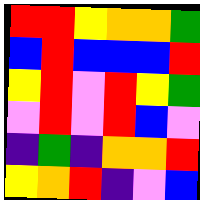[["red", "red", "yellow", "orange", "orange", "green"], ["blue", "red", "blue", "blue", "blue", "red"], ["yellow", "red", "violet", "red", "yellow", "green"], ["violet", "red", "violet", "red", "blue", "violet"], ["indigo", "green", "indigo", "orange", "orange", "red"], ["yellow", "orange", "red", "indigo", "violet", "blue"]]